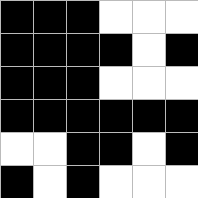[["black", "black", "black", "white", "white", "white"], ["black", "black", "black", "black", "white", "black"], ["black", "black", "black", "white", "white", "white"], ["black", "black", "black", "black", "black", "black"], ["white", "white", "black", "black", "white", "black"], ["black", "white", "black", "white", "white", "white"]]